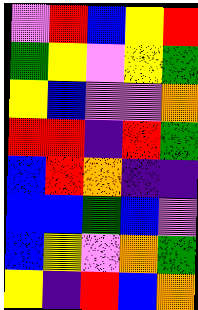[["violet", "red", "blue", "yellow", "red"], ["green", "yellow", "violet", "yellow", "green"], ["yellow", "blue", "violet", "violet", "orange"], ["red", "red", "indigo", "red", "green"], ["blue", "red", "orange", "indigo", "indigo"], ["blue", "blue", "green", "blue", "violet"], ["blue", "yellow", "violet", "orange", "green"], ["yellow", "indigo", "red", "blue", "orange"]]